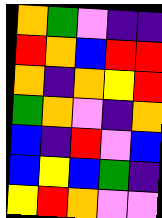[["orange", "green", "violet", "indigo", "indigo"], ["red", "orange", "blue", "red", "red"], ["orange", "indigo", "orange", "yellow", "red"], ["green", "orange", "violet", "indigo", "orange"], ["blue", "indigo", "red", "violet", "blue"], ["blue", "yellow", "blue", "green", "indigo"], ["yellow", "red", "orange", "violet", "violet"]]